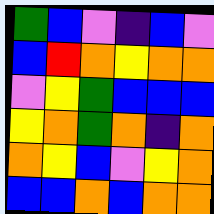[["green", "blue", "violet", "indigo", "blue", "violet"], ["blue", "red", "orange", "yellow", "orange", "orange"], ["violet", "yellow", "green", "blue", "blue", "blue"], ["yellow", "orange", "green", "orange", "indigo", "orange"], ["orange", "yellow", "blue", "violet", "yellow", "orange"], ["blue", "blue", "orange", "blue", "orange", "orange"]]